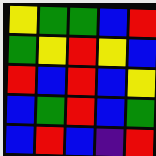[["yellow", "green", "green", "blue", "red"], ["green", "yellow", "red", "yellow", "blue"], ["red", "blue", "red", "blue", "yellow"], ["blue", "green", "red", "blue", "green"], ["blue", "red", "blue", "indigo", "red"]]